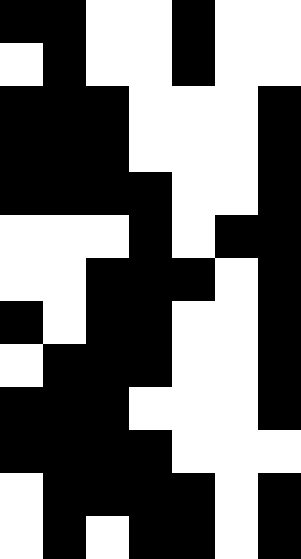[["black", "black", "white", "white", "black", "white", "white"], ["white", "black", "white", "white", "black", "white", "white"], ["black", "black", "black", "white", "white", "white", "black"], ["black", "black", "black", "white", "white", "white", "black"], ["black", "black", "black", "black", "white", "white", "black"], ["white", "white", "white", "black", "white", "black", "black"], ["white", "white", "black", "black", "black", "white", "black"], ["black", "white", "black", "black", "white", "white", "black"], ["white", "black", "black", "black", "white", "white", "black"], ["black", "black", "black", "white", "white", "white", "black"], ["black", "black", "black", "black", "white", "white", "white"], ["white", "black", "black", "black", "black", "white", "black"], ["white", "black", "white", "black", "black", "white", "black"]]